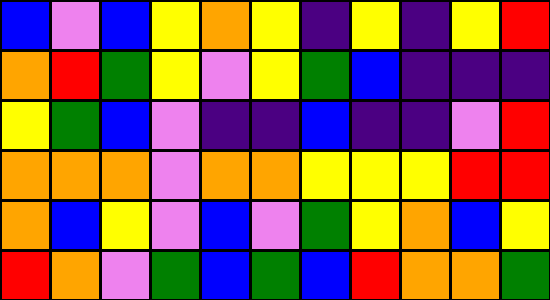[["blue", "violet", "blue", "yellow", "orange", "yellow", "indigo", "yellow", "indigo", "yellow", "red"], ["orange", "red", "green", "yellow", "violet", "yellow", "green", "blue", "indigo", "indigo", "indigo"], ["yellow", "green", "blue", "violet", "indigo", "indigo", "blue", "indigo", "indigo", "violet", "red"], ["orange", "orange", "orange", "violet", "orange", "orange", "yellow", "yellow", "yellow", "red", "red"], ["orange", "blue", "yellow", "violet", "blue", "violet", "green", "yellow", "orange", "blue", "yellow"], ["red", "orange", "violet", "green", "blue", "green", "blue", "red", "orange", "orange", "green"]]